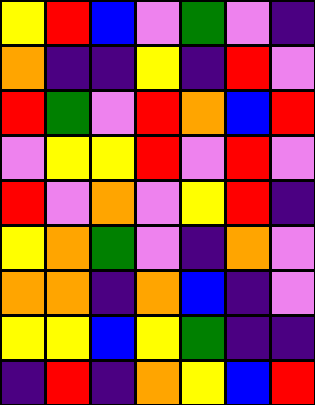[["yellow", "red", "blue", "violet", "green", "violet", "indigo"], ["orange", "indigo", "indigo", "yellow", "indigo", "red", "violet"], ["red", "green", "violet", "red", "orange", "blue", "red"], ["violet", "yellow", "yellow", "red", "violet", "red", "violet"], ["red", "violet", "orange", "violet", "yellow", "red", "indigo"], ["yellow", "orange", "green", "violet", "indigo", "orange", "violet"], ["orange", "orange", "indigo", "orange", "blue", "indigo", "violet"], ["yellow", "yellow", "blue", "yellow", "green", "indigo", "indigo"], ["indigo", "red", "indigo", "orange", "yellow", "blue", "red"]]